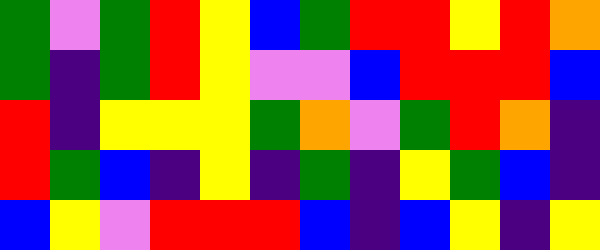[["green", "violet", "green", "red", "yellow", "blue", "green", "red", "red", "yellow", "red", "orange"], ["green", "indigo", "green", "red", "yellow", "violet", "violet", "blue", "red", "red", "red", "blue"], ["red", "indigo", "yellow", "yellow", "yellow", "green", "orange", "violet", "green", "red", "orange", "indigo"], ["red", "green", "blue", "indigo", "yellow", "indigo", "green", "indigo", "yellow", "green", "blue", "indigo"], ["blue", "yellow", "violet", "red", "red", "red", "blue", "indigo", "blue", "yellow", "indigo", "yellow"]]